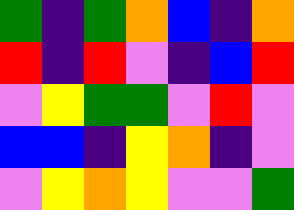[["green", "indigo", "green", "orange", "blue", "indigo", "orange"], ["red", "indigo", "red", "violet", "indigo", "blue", "red"], ["violet", "yellow", "green", "green", "violet", "red", "violet"], ["blue", "blue", "indigo", "yellow", "orange", "indigo", "violet"], ["violet", "yellow", "orange", "yellow", "violet", "violet", "green"]]